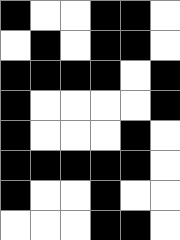[["black", "white", "white", "black", "black", "white"], ["white", "black", "white", "black", "black", "white"], ["black", "black", "black", "black", "white", "black"], ["black", "white", "white", "white", "white", "black"], ["black", "white", "white", "white", "black", "white"], ["black", "black", "black", "black", "black", "white"], ["black", "white", "white", "black", "white", "white"], ["white", "white", "white", "black", "black", "white"]]